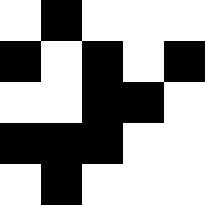[["white", "black", "white", "white", "white"], ["black", "white", "black", "white", "black"], ["white", "white", "black", "black", "white"], ["black", "black", "black", "white", "white"], ["white", "black", "white", "white", "white"]]